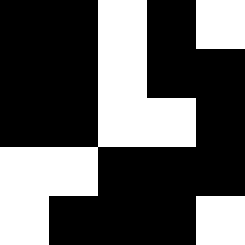[["black", "black", "white", "black", "white"], ["black", "black", "white", "black", "black"], ["black", "black", "white", "white", "black"], ["white", "white", "black", "black", "black"], ["white", "black", "black", "black", "white"]]